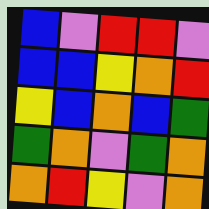[["blue", "violet", "red", "red", "violet"], ["blue", "blue", "yellow", "orange", "red"], ["yellow", "blue", "orange", "blue", "green"], ["green", "orange", "violet", "green", "orange"], ["orange", "red", "yellow", "violet", "orange"]]